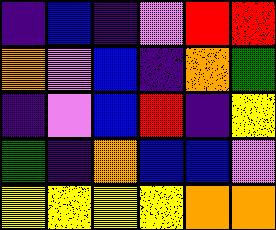[["indigo", "blue", "indigo", "violet", "red", "red"], ["orange", "violet", "blue", "indigo", "orange", "green"], ["indigo", "violet", "blue", "red", "indigo", "yellow"], ["green", "indigo", "orange", "blue", "blue", "violet"], ["yellow", "yellow", "yellow", "yellow", "orange", "orange"]]